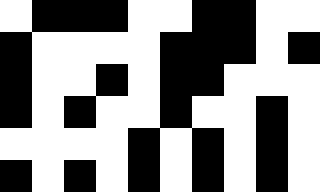[["white", "black", "black", "black", "white", "white", "black", "black", "white", "white"], ["black", "white", "white", "white", "white", "black", "black", "black", "white", "black"], ["black", "white", "white", "black", "white", "black", "black", "white", "white", "white"], ["black", "white", "black", "white", "white", "black", "white", "white", "black", "white"], ["white", "white", "white", "white", "black", "white", "black", "white", "black", "white"], ["black", "white", "black", "white", "black", "white", "black", "white", "black", "white"]]